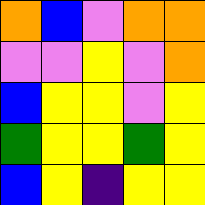[["orange", "blue", "violet", "orange", "orange"], ["violet", "violet", "yellow", "violet", "orange"], ["blue", "yellow", "yellow", "violet", "yellow"], ["green", "yellow", "yellow", "green", "yellow"], ["blue", "yellow", "indigo", "yellow", "yellow"]]